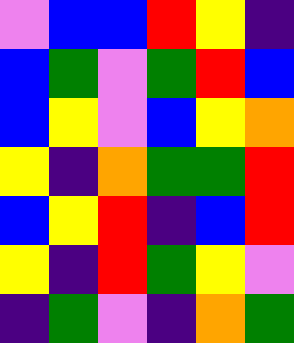[["violet", "blue", "blue", "red", "yellow", "indigo"], ["blue", "green", "violet", "green", "red", "blue"], ["blue", "yellow", "violet", "blue", "yellow", "orange"], ["yellow", "indigo", "orange", "green", "green", "red"], ["blue", "yellow", "red", "indigo", "blue", "red"], ["yellow", "indigo", "red", "green", "yellow", "violet"], ["indigo", "green", "violet", "indigo", "orange", "green"]]